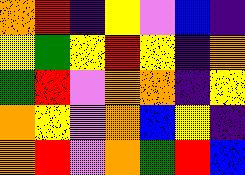[["orange", "red", "indigo", "yellow", "violet", "blue", "indigo"], ["yellow", "green", "yellow", "red", "yellow", "indigo", "orange"], ["green", "red", "violet", "orange", "orange", "indigo", "yellow"], ["orange", "yellow", "violet", "orange", "blue", "yellow", "indigo"], ["orange", "red", "violet", "orange", "green", "red", "blue"]]